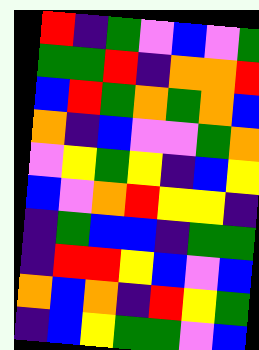[["red", "indigo", "green", "violet", "blue", "violet", "green"], ["green", "green", "red", "indigo", "orange", "orange", "red"], ["blue", "red", "green", "orange", "green", "orange", "blue"], ["orange", "indigo", "blue", "violet", "violet", "green", "orange"], ["violet", "yellow", "green", "yellow", "indigo", "blue", "yellow"], ["blue", "violet", "orange", "red", "yellow", "yellow", "indigo"], ["indigo", "green", "blue", "blue", "indigo", "green", "green"], ["indigo", "red", "red", "yellow", "blue", "violet", "blue"], ["orange", "blue", "orange", "indigo", "red", "yellow", "green"], ["indigo", "blue", "yellow", "green", "green", "violet", "blue"]]